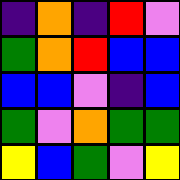[["indigo", "orange", "indigo", "red", "violet"], ["green", "orange", "red", "blue", "blue"], ["blue", "blue", "violet", "indigo", "blue"], ["green", "violet", "orange", "green", "green"], ["yellow", "blue", "green", "violet", "yellow"]]